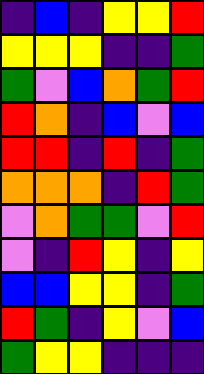[["indigo", "blue", "indigo", "yellow", "yellow", "red"], ["yellow", "yellow", "yellow", "indigo", "indigo", "green"], ["green", "violet", "blue", "orange", "green", "red"], ["red", "orange", "indigo", "blue", "violet", "blue"], ["red", "red", "indigo", "red", "indigo", "green"], ["orange", "orange", "orange", "indigo", "red", "green"], ["violet", "orange", "green", "green", "violet", "red"], ["violet", "indigo", "red", "yellow", "indigo", "yellow"], ["blue", "blue", "yellow", "yellow", "indigo", "green"], ["red", "green", "indigo", "yellow", "violet", "blue"], ["green", "yellow", "yellow", "indigo", "indigo", "indigo"]]